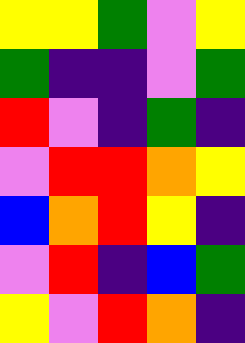[["yellow", "yellow", "green", "violet", "yellow"], ["green", "indigo", "indigo", "violet", "green"], ["red", "violet", "indigo", "green", "indigo"], ["violet", "red", "red", "orange", "yellow"], ["blue", "orange", "red", "yellow", "indigo"], ["violet", "red", "indigo", "blue", "green"], ["yellow", "violet", "red", "orange", "indigo"]]